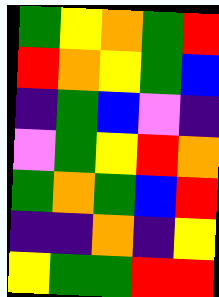[["green", "yellow", "orange", "green", "red"], ["red", "orange", "yellow", "green", "blue"], ["indigo", "green", "blue", "violet", "indigo"], ["violet", "green", "yellow", "red", "orange"], ["green", "orange", "green", "blue", "red"], ["indigo", "indigo", "orange", "indigo", "yellow"], ["yellow", "green", "green", "red", "red"]]